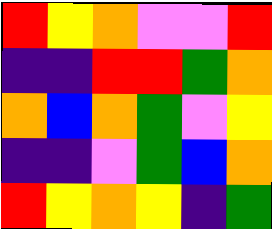[["red", "yellow", "orange", "violet", "violet", "red"], ["indigo", "indigo", "red", "red", "green", "orange"], ["orange", "blue", "orange", "green", "violet", "yellow"], ["indigo", "indigo", "violet", "green", "blue", "orange"], ["red", "yellow", "orange", "yellow", "indigo", "green"]]